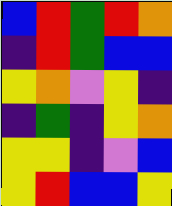[["blue", "red", "green", "red", "orange"], ["indigo", "red", "green", "blue", "blue"], ["yellow", "orange", "violet", "yellow", "indigo"], ["indigo", "green", "indigo", "yellow", "orange"], ["yellow", "yellow", "indigo", "violet", "blue"], ["yellow", "red", "blue", "blue", "yellow"]]